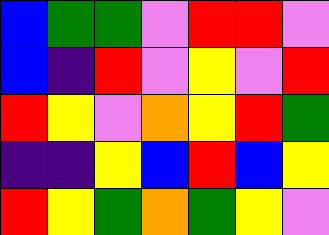[["blue", "green", "green", "violet", "red", "red", "violet"], ["blue", "indigo", "red", "violet", "yellow", "violet", "red"], ["red", "yellow", "violet", "orange", "yellow", "red", "green"], ["indigo", "indigo", "yellow", "blue", "red", "blue", "yellow"], ["red", "yellow", "green", "orange", "green", "yellow", "violet"]]